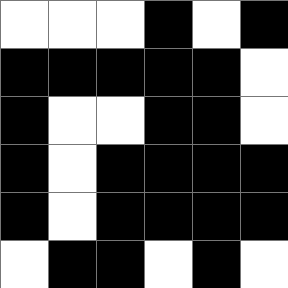[["white", "white", "white", "black", "white", "black"], ["black", "black", "black", "black", "black", "white"], ["black", "white", "white", "black", "black", "white"], ["black", "white", "black", "black", "black", "black"], ["black", "white", "black", "black", "black", "black"], ["white", "black", "black", "white", "black", "white"]]